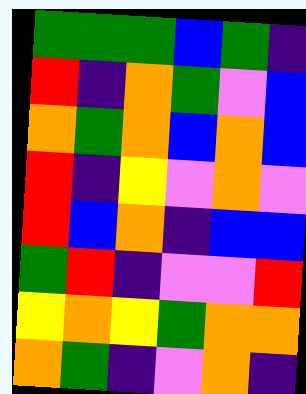[["green", "green", "green", "blue", "green", "indigo"], ["red", "indigo", "orange", "green", "violet", "blue"], ["orange", "green", "orange", "blue", "orange", "blue"], ["red", "indigo", "yellow", "violet", "orange", "violet"], ["red", "blue", "orange", "indigo", "blue", "blue"], ["green", "red", "indigo", "violet", "violet", "red"], ["yellow", "orange", "yellow", "green", "orange", "orange"], ["orange", "green", "indigo", "violet", "orange", "indigo"]]